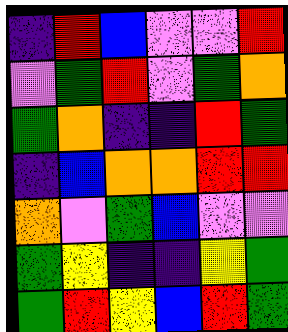[["indigo", "red", "blue", "violet", "violet", "red"], ["violet", "green", "red", "violet", "green", "orange"], ["green", "orange", "indigo", "indigo", "red", "green"], ["indigo", "blue", "orange", "orange", "red", "red"], ["orange", "violet", "green", "blue", "violet", "violet"], ["green", "yellow", "indigo", "indigo", "yellow", "green"], ["green", "red", "yellow", "blue", "red", "green"]]